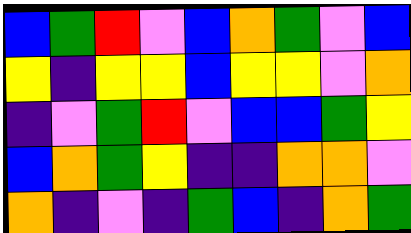[["blue", "green", "red", "violet", "blue", "orange", "green", "violet", "blue"], ["yellow", "indigo", "yellow", "yellow", "blue", "yellow", "yellow", "violet", "orange"], ["indigo", "violet", "green", "red", "violet", "blue", "blue", "green", "yellow"], ["blue", "orange", "green", "yellow", "indigo", "indigo", "orange", "orange", "violet"], ["orange", "indigo", "violet", "indigo", "green", "blue", "indigo", "orange", "green"]]